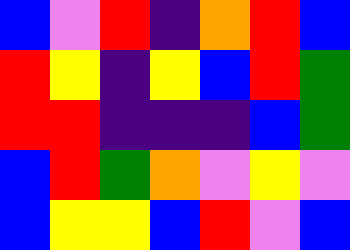[["blue", "violet", "red", "indigo", "orange", "red", "blue"], ["red", "yellow", "indigo", "yellow", "blue", "red", "green"], ["red", "red", "indigo", "indigo", "indigo", "blue", "green"], ["blue", "red", "green", "orange", "violet", "yellow", "violet"], ["blue", "yellow", "yellow", "blue", "red", "violet", "blue"]]